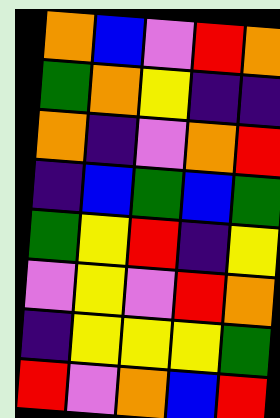[["orange", "blue", "violet", "red", "orange"], ["green", "orange", "yellow", "indigo", "indigo"], ["orange", "indigo", "violet", "orange", "red"], ["indigo", "blue", "green", "blue", "green"], ["green", "yellow", "red", "indigo", "yellow"], ["violet", "yellow", "violet", "red", "orange"], ["indigo", "yellow", "yellow", "yellow", "green"], ["red", "violet", "orange", "blue", "red"]]